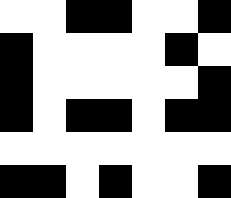[["white", "white", "black", "black", "white", "white", "black"], ["black", "white", "white", "white", "white", "black", "white"], ["black", "white", "white", "white", "white", "white", "black"], ["black", "white", "black", "black", "white", "black", "black"], ["white", "white", "white", "white", "white", "white", "white"], ["black", "black", "white", "black", "white", "white", "black"]]